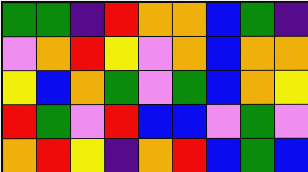[["green", "green", "indigo", "red", "orange", "orange", "blue", "green", "indigo"], ["violet", "orange", "red", "yellow", "violet", "orange", "blue", "orange", "orange"], ["yellow", "blue", "orange", "green", "violet", "green", "blue", "orange", "yellow"], ["red", "green", "violet", "red", "blue", "blue", "violet", "green", "violet"], ["orange", "red", "yellow", "indigo", "orange", "red", "blue", "green", "blue"]]